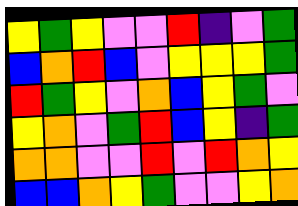[["yellow", "green", "yellow", "violet", "violet", "red", "indigo", "violet", "green"], ["blue", "orange", "red", "blue", "violet", "yellow", "yellow", "yellow", "green"], ["red", "green", "yellow", "violet", "orange", "blue", "yellow", "green", "violet"], ["yellow", "orange", "violet", "green", "red", "blue", "yellow", "indigo", "green"], ["orange", "orange", "violet", "violet", "red", "violet", "red", "orange", "yellow"], ["blue", "blue", "orange", "yellow", "green", "violet", "violet", "yellow", "orange"]]